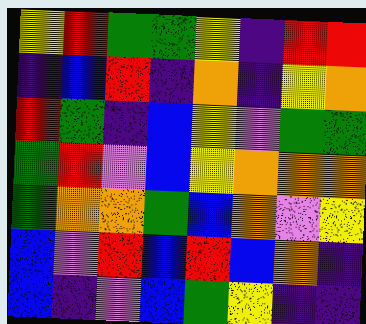[["yellow", "red", "green", "green", "yellow", "indigo", "red", "red"], ["indigo", "blue", "red", "indigo", "orange", "indigo", "yellow", "orange"], ["red", "green", "indigo", "blue", "yellow", "violet", "green", "green"], ["green", "red", "violet", "blue", "yellow", "orange", "orange", "orange"], ["green", "orange", "orange", "green", "blue", "orange", "violet", "yellow"], ["blue", "violet", "red", "blue", "red", "blue", "orange", "indigo"], ["blue", "indigo", "violet", "blue", "green", "yellow", "indigo", "indigo"]]